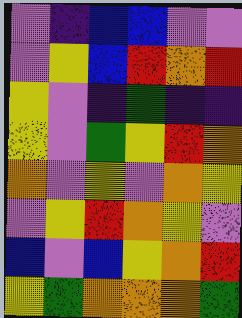[["violet", "indigo", "blue", "blue", "violet", "violet"], ["violet", "yellow", "blue", "red", "orange", "red"], ["yellow", "violet", "indigo", "green", "indigo", "indigo"], ["yellow", "violet", "green", "yellow", "red", "orange"], ["orange", "violet", "yellow", "violet", "orange", "yellow"], ["violet", "yellow", "red", "orange", "yellow", "violet"], ["blue", "violet", "blue", "yellow", "orange", "red"], ["yellow", "green", "orange", "orange", "orange", "green"]]